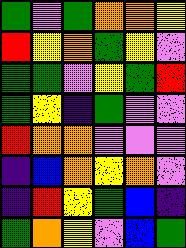[["green", "violet", "green", "orange", "orange", "yellow"], ["red", "yellow", "orange", "green", "yellow", "violet"], ["green", "green", "violet", "yellow", "green", "red"], ["green", "yellow", "indigo", "green", "violet", "violet"], ["red", "orange", "orange", "violet", "violet", "violet"], ["indigo", "blue", "orange", "yellow", "orange", "violet"], ["indigo", "red", "yellow", "green", "blue", "indigo"], ["green", "orange", "yellow", "violet", "blue", "green"]]